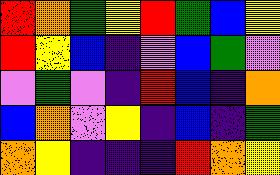[["red", "orange", "green", "yellow", "red", "green", "blue", "yellow"], ["red", "yellow", "blue", "indigo", "violet", "blue", "green", "violet"], ["violet", "green", "violet", "indigo", "red", "blue", "indigo", "orange"], ["blue", "orange", "violet", "yellow", "indigo", "blue", "indigo", "green"], ["orange", "yellow", "indigo", "indigo", "indigo", "red", "orange", "yellow"]]